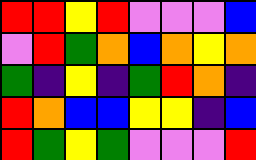[["red", "red", "yellow", "red", "violet", "violet", "violet", "blue"], ["violet", "red", "green", "orange", "blue", "orange", "yellow", "orange"], ["green", "indigo", "yellow", "indigo", "green", "red", "orange", "indigo"], ["red", "orange", "blue", "blue", "yellow", "yellow", "indigo", "blue"], ["red", "green", "yellow", "green", "violet", "violet", "violet", "red"]]